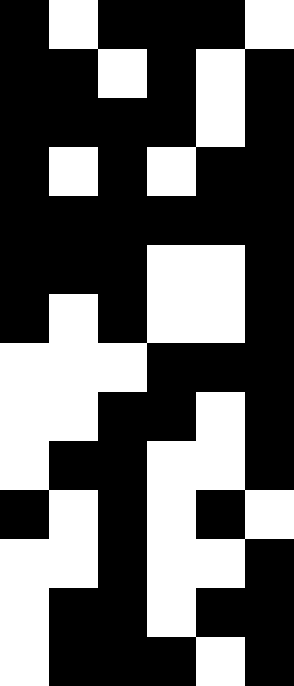[["black", "white", "black", "black", "black", "white"], ["black", "black", "white", "black", "white", "black"], ["black", "black", "black", "black", "white", "black"], ["black", "white", "black", "white", "black", "black"], ["black", "black", "black", "black", "black", "black"], ["black", "black", "black", "white", "white", "black"], ["black", "white", "black", "white", "white", "black"], ["white", "white", "white", "black", "black", "black"], ["white", "white", "black", "black", "white", "black"], ["white", "black", "black", "white", "white", "black"], ["black", "white", "black", "white", "black", "white"], ["white", "white", "black", "white", "white", "black"], ["white", "black", "black", "white", "black", "black"], ["white", "black", "black", "black", "white", "black"]]